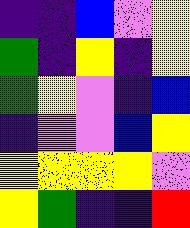[["indigo", "indigo", "blue", "violet", "yellow"], ["green", "indigo", "yellow", "indigo", "yellow"], ["green", "yellow", "violet", "indigo", "blue"], ["indigo", "violet", "violet", "blue", "yellow"], ["yellow", "yellow", "yellow", "yellow", "violet"], ["yellow", "green", "indigo", "indigo", "red"]]